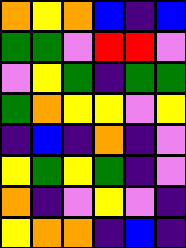[["orange", "yellow", "orange", "blue", "indigo", "blue"], ["green", "green", "violet", "red", "red", "violet"], ["violet", "yellow", "green", "indigo", "green", "green"], ["green", "orange", "yellow", "yellow", "violet", "yellow"], ["indigo", "blue", "indigo", "orange", "indigo", "violet"], ["yellow", "green", "yellow", "green", "indigo", "violet"], ["orange", "indigo", "violet", "yellow", "violet", "indigo"], ["yellow", "orange", "orange", "indigo", "blue", "indigo"]]